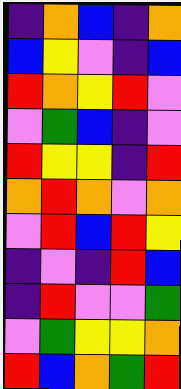[["indigo", "orange", "blue", "indigo", "orange"], ["blue", "yellow", "violet", "indigo", "blue"], ["red", "orange", "yellow", "red", "violet"], ["violet", "green", "blue", "indigo", "violet"], ["red", "yellow", "yellow", "indigo", "red"], ["orange", "red", "orange", "violet", "orange"], ["violet", "red", "blue", "red", "yellow"], ["indigo", "violet", "indigo", "red", "blue"], ["indigo", "red", "violet", "violet", "green"], ["violet", "green", "yellow", "yellow", "orange"], ["red", "blue", "orange", "green", "red"]]